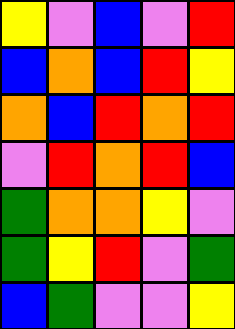[["yellow", "violet", "blue", "violet", "red"], ["blue", "orange", "blue", "red", "yellow"], ["orange", "blue", "red", "orange", "red"], ["violet", "red", "orange", "red", "blue"], ["green", "orange", "orange", "yellow", "violet"], ["green", "yellow", "red", "violet", "green"], ["blue", "green", "violet", "violet", "yellow"]]